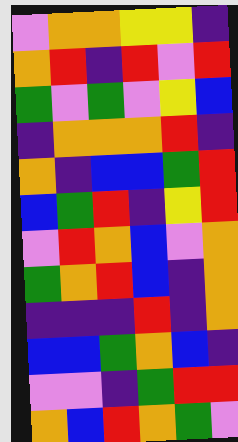[["violet", "orange", "orange", "yellow", "yellow", "indigo"], ["orange", "red", "indigo", "red", "violet", "red"], ["green", "violet", "green", "violet", "yellow", "blue"], ["indigo", "orange", "orange", "orange", "red", "indigo"], ["orange", "indigo", "blue", "blue", "green", "red"], ["blue", "green", "red", "indigo", "yellow", "red"], ["violet", "red", "orange", "blue", "violet", "orange"], ["green", "orange", "red", "blue", "indigo", "orange"], ["indigo", "indigo", "indigo", "red", "indigo", "orange"], ["blue", "blue", "green", "orange", "blue", "indigo"], ["violet", "violet", "indigo", "green", "red", "red"], ["orange", "blue", "red", "orange", "green", "violet"]]